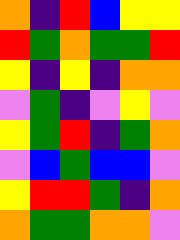[["orange", "indigo", "red", "blue", "yellow", "yellow"], ["red", "green", "orange", "green", "green", "red"], ["yellow", "indigo", "yellow", "indigo", "orange", "orange"], ["violet", "green", "indigo", "violet", "yellow", "violet"], ["yellow", "green", "red", "indigo", "green", "orange"], ["violet", "blue", "green", "blue", "blue", "violet"], ["yellow", "red", "red", "green", "indigo", "orange"], ["orange", "green", "green", "orange", "orange", "violet"]]